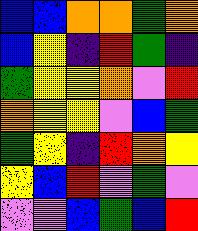[["blue", "blue", "orange", "orange", "green", "orange"], ["blue", "yellow", "indigo", "red", "green", "indigo"], ["green", "yellow", "yellow", "orange", "violet", "red"], ["orange", "yellow", "yellow", "violet", "blue", "green"], ["green", "yellow", "indigo", "red", "orange", "yellow"], ["yellow", "blue", "red", "violet", "green", "violet"], ["violet", "violet", "blue", "green", "blue", "red"]]